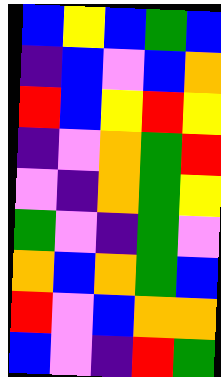[["blue", "yellow", "blue", "green", "blue"], ["indigo", "blue", "violet", "blue", "orange"], ["red", "blue", "yellow", "red", "yellow"], ["indigo", "violet", "orange", "green", "red"], ["violet", "indigo", "orange", "green", "yellow"], ["green", "violet", "indigo", "green", "violet"], ["orange", "blue", "orange", "green", "blue"], ["red", "violet", "blue", "orange", "orange"], ["blue", "violet", "indigo", "red", "green"]]